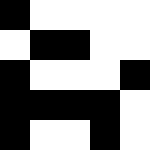[["black", "white", "white", "white", "white"], ["white", "black", "black", "white", "white"], ["black", "white", "white", "white", "black"], ["black", "black", "black", "black", "white"], ["black", "white", "white", "black", "white"]]